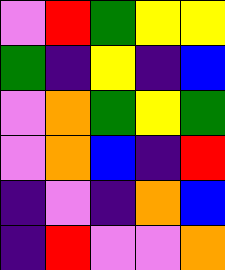[["violet", "red", "green", "yellow", "yellow"], ["green", "indigo", "yellow", "indigo", "blue"], ["violet", "orange", "green", "yellow", "green"], ["violet", "orange", "blue", "indigo", "red"], ["indigo", "violet", "indigo", "orange", "blue"], ["indigo", "red", "violet", "violet", "orange"]]